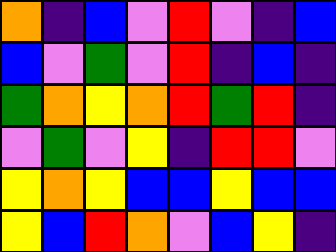[["orange", "indigo", "blue", "violet", "red", "violet", "indigo", "blue"], ["blue", "violet", "green", "violet", "red", "indigo", "blue", "indigo"], ["green", "orange", "yellow", "orange", "red", "green", "red", "indigo"], ["violet", "green", "violet", "yellow", "indigo", "red", "red", "violet"], ["yellow", "orange", "yellow", "blue", "blue", "yellow", "blue", "blue"], ["yellow", "blue", "red", "orange", "violet", "blue", "yellow", "indigo"]]